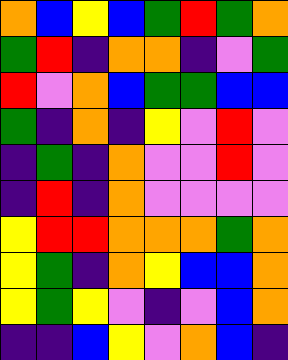[["orange", "blue", "yellow", "blue", "green", "red", "green", "orange"], ["green", "red", "indigo", "orange", "orange", "indigo", "violet", "green"], ["red", "violet", "orange", "blue", "green", "green", "blue", "blue"], ["green", "indigo", "orange", "indigo", "yellow", "violet", "red", "violet"], ["indigo", "green", "indigo", "orange", "violet", "violet", "red", "violet"], ["indigo", "red", "indigo", "orange", "violet", "violet", "violet", "violet"], ["yellow", "red", "red", "orange", "orange", "orange", "green", "orange"], ["yellow", "green", "indigo", "orange", "yellow", "blue", "blue", "orange"], ["yellow", "green", "yellow", "violet", "indigo", "violet", "blue", "orange"], ["indigo", "indigo", "blue", "yellow", "violet", "orange", "blue", "indigo"]]